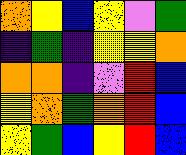[["orange", "yellow", "blue", "yellow", "violet", "green"], ["indigo", "green", "indigo", "yellow", "yellow", "orange"], ["orange", "orange", "indigo", "violet", "red", "blue"], ["yellow", "orange", "green", "orange", "red", "blue"], ["yellow", "green", "blue", "yellow", "red", "blue"]]